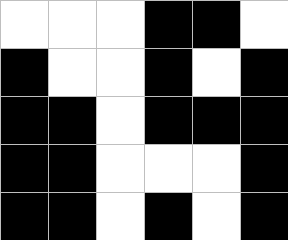[["white", "white", "white", "black", "black", "white"], ["black", "white", "white", "black", "white", "black"], ["black", "black", "white", "black", "black", "black"], ["black", "black", "white", "white", "white", "black"], ["black", "black", "white", "black", "white", "black"]]